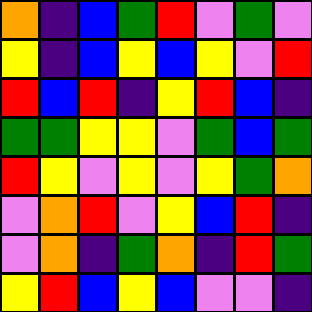[["orange", "indigo", "blue", "green", "red", "violet", "green", "violet"], ["yellow", "indigo", "blue", "yellow", "blue", "yellow", "violet", "red"], ["red", "blue", "red", "indigo", "yellow", "red", "blue", "indigo"], ["green", "green", "yellow", "yellow", "violet", "green", "blue", "green"], ["red", "yellow", "violet", "yellow", "violet", "yellow", "green", "orange"], ["violet", "orange", "red", "violet", "yellow", "blue", "red", "indigo"], ["violet", "orange", "indigo", "green", "orange", "indigo", "red", "green"], ["yellow", "red", "blue", "yellow", "blue", "violet", "violet", "indigo"]]